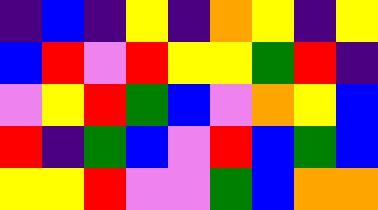[["indigo", "blue", "indigo", "yellow", "indigo", "orange", "yellow", "indigo", "yellow"], ["blue", "red", "violet", "red", "yellow", "yellow", "green", "red", "indigo"], ["violet", "yellow", "red", "green", "blue", "violet", "orange", "yellow", "blue"], ["red", "indigo", "green", "blue", "violet", "red", "blue", "green", "blue"], ["yellow", "yellow", "red", "violet", "violet", "green", "blue", "orange", "orange"]]